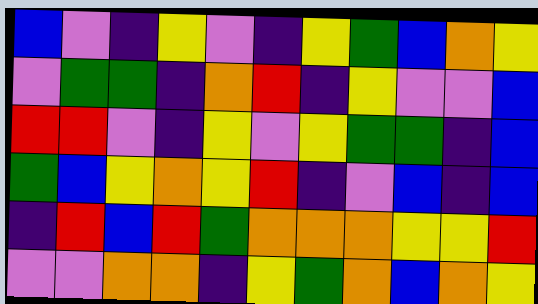[["blue", "violet", "indigo", "yellow", "violet", "indigo", "yellow", "green", "blue", "orange", "yellow"], ["violet", "green", "green", "indigo", "orange", "red", "indigo", "yellow", "violet", "violet", "blue"], ["red", "red", "violet", "indigo", "yellow", "violet", "yellow", "green", "green", "indigo", "blue"], ["green", "blue", "yellow", "orange", "yellow", "red", "indigo", "violet", "blue", "indigo", "blue"], ["indigo", "red", "blue", "red", "green", "orange", "orange", "orange", "yellow", "yellow", "red"], ["violet", "violet", "orange", "orange", "indigo", "yellow", "green", "orange", "blue", "orange", "yellow"]]